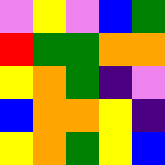[["violet", "yellow", "violet", "blue", "green"], ["red", "green", "green", "orange", "orange"], ["yellow", "orange", "green", "indigo", "violet"], ["blue", "orange", "orange", "yellow", "indigo"], ["yellow", "orange", "green", "yellow", "blue"]]